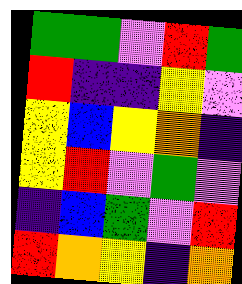[["green", "green", "violet", "red", "green"], ["red", "indigo", "indigo", "yellow", "violet"], ["yellow", "blue", "yellow", "orange", "indigo"], ["yellow", "red", "violet", "green", "violet"], ["indigo", "blue", "green", "violet", "red"], ["red", "orange", "yellow", "indigo", "orange"]]